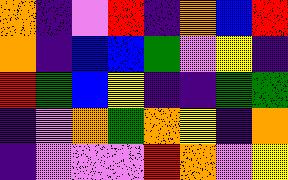[["orange", "indigo", "violet", "red", "indigo", "orange", "blue", "red"], ["orange", "indigo", "blue", "blue", "green", "violet", "yellow", "indigo"], ["red", "green", "blue", "yellow", "indigo", "indigo", "green", "green"], ["indigo", "violet", "orange", "green", "orange", "yellow", "indigo", "orange"], ["indigo", "violet", "violet", "violet", "red", "orange", "violet", "yellow"]]